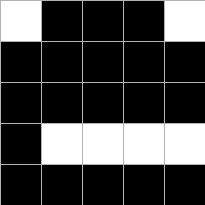[["white", "black", "black", "black", "white"], ["black", "black", "black", "black", "black"], ["black", "black", "black", "black", "black"], ["black", "white", "white", "white", "white"], ["black", "black", "black", "black", "black"]]